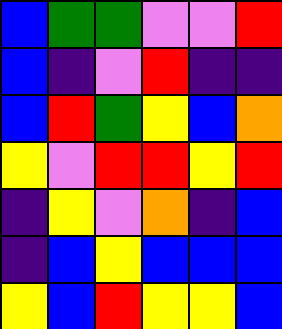[["blue", "green", "green", "violet", "violet", "red"], ["blue", "indigo", "violet", "red", "indigo", "indigo"], ["blue", "red", "green", "yellow", "blue", "orange"], ["yellow", "violet", "red", "red", "yellow", "red"], ["indigo", "yellow", "violet", "orange", "indigo", "blue"], ["indigo", "blue", "yellow", "blue", "blue", "blue"], ["yellow", "blue", "red", "yellow", "yellow", "blue"]]